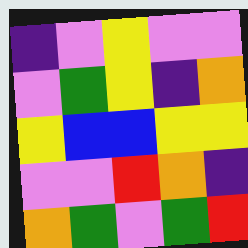[["indigo", "violet", "yellow", "violet", "violet"], ["violet", "green", "yellow", "indigo", "orange"], ["yellow", "blue", "blue", "yellow", "yellow"], ["violet", "violet", "red", "orange", "indigo"], ["orange", "green", "violet", "green", "red"]]